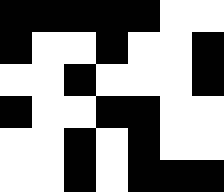[["black", "black", "black", "black", "black", "white", "white"], ["black", "white", "white", "black", "white", "white", "black"], ["white", "white", "black", "white", "white", "white", "black"], ["black", "white", "white", "black", "black", "white", "white"], ["white", "white", "black", "white", "black", "white", "white"], ["white", "white", "black", "white", "black", "black", "black"]]